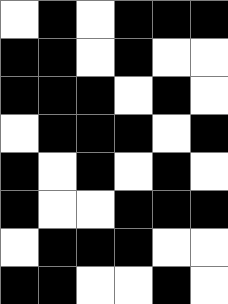[["white", "black", "white", "black", "black", "black"], ["black", "black", "white", "black", "white", "white"], ["black", "black", "black", "white", "black", "white"], ["white", "black", "black", "black", "white", "black"], ["black", "white", "black", "white", "black", "white"], ["black", "white", "white", "black", "black", "black"], ["white", "black", "black", "black", "white", "white"], ["black", "black", "white", "white", "black", "white"]]